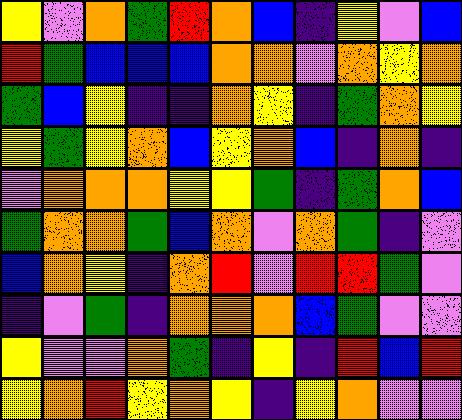[["yellow", "violet", "orange", "green", "red", "orange", "blue", "indigo", "yellow", "violet", "blue"], ["red", "green", "blue", "blue", "blue", "orange", "orange", "violet", "orange", "yellow", "orange"], ["green", "blue", "yellow", "indigo", "indigo", "orange", "yellow", "indigo", "green", "orange", "yellow"], ["yellow", "green", "yellow", "orange", "blue", "yellow", "orange", "blue", "indigo", "orange", "indigo"], ["violet", "orange", "orange", "orange", "yellow", "yellow", "green", "indigo", "green", "orange", "blue"], ["green", "orange", "orange", "green", "blue", "orange", "violet", "orange", "green", "indigo", "violet"], ["blue", "orange", "yellow", "indigo", "orange", "red", "violet", "red", "red", "green", "violet"], ["indigo", "violet", "green", "indigo", "orange", "orange", "orange", "blue", "green", "violet", "violet"], ["yellow", "violet", "violet", "orange", "green", "indigo", "yellow", "indigo", "red", "blue", "red"], ["yellow", "orange", "red", "yellow", "orange", "yellow", "indigo", "yellow", "orange", "violet", "violet"]]